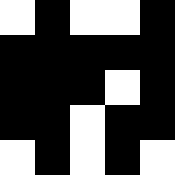[["white", "black", "white", "white", "black"], ["black", "black", "black", "black", "black"], ["black", "black", "black", "white", "black"], ["black", "black", "white", "black", "black"], ["white", "black", "white", "black", "white"]]